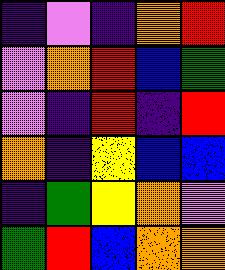[["indigo", "violet", "indigo", "orange", "red"], ["violet", "orange", "red", "blue", "green"], ["violet", "indigo", "red", "indigo", "red"], ["orange", "indigo", "yellow", "blue", "blue"], ["indigo", "green", "yellow", "orange", "violet"], ["green", "red", "blue", "orange", "orange"]]